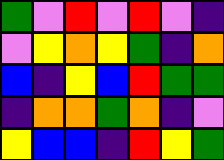[["green", "violet", "red", "violet", "red", "violet", "indigo"], ["violet", "yellow", "orange", "yellow", "green", "indigo", "orange"], ["blue", "indigo", "yellow", "blue", "red", "green", "green"], ["indigo", "orange", "orange", "green", "orange", "indigo", "violet"], ["yellow", "blue", "blue", "indigo", "red", "yellow", "green"]]